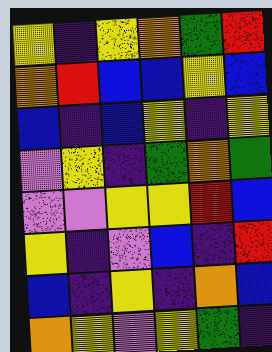[["yellow", "indigo", "yellow", "orange", "green", "red"], ["orange", "red", "blue", "blue", "yellow", "blue"], ["blue", "indigo", "blue", "yellow", "indigo", "yellow"], ["violet", "yellow", "indigo", "green", "orange", "green"], ["violet", "violet", "yellow", "yellow", "red", "blue"], ["yellow", "indigo", "violet", "blue", "indigo", "red"], ["blue", "indigo", "yellow", "indigo", "orange", "blue"], ["orange", "yellow", "violet", "yellow", "green", "indigo"]]